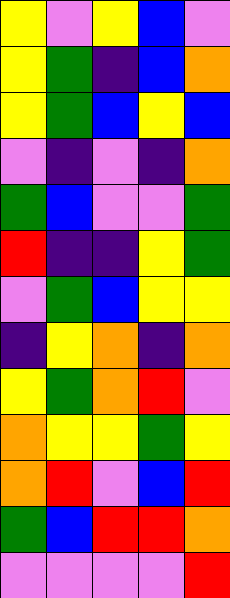[["yellow", "violet", "yellow", "blue", "violet"], ["yellow", "green", "indigo", "blue", "orange"], ["yellow", "green", "blue", "yellow", "blue"], ["violet", "indigo", "violet", "indigo", "orange"], ["green", "blue", "violet", "violet", "green"], ["red", "indigo", "indigo", "yellow", "green"], ["violet", "green", "blue", "yellow", "yellow"], ["indigo", "yellow", "orange", "indigo", "orange"], ["yellow", "green", "orange", "red", "violet"], ["orange", "yellow", "yellow", "green", "yellow"], ["orange", "red", "violet", "blue", "red"], ["green", "blue", "red", "red", "orange"], ["violet", "violet", "violet", "violet", "red"]]